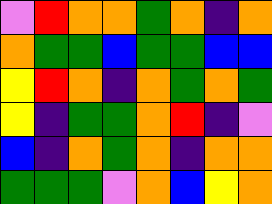[["violet", "red", "orange", "orange", "green", "orange", "indigo", "orange"], ["orange", "green", "green", "blue", "green", "green", "blue", "blue"], ["yellow", "red", "orange", "indigo", "orange", "green", "orange", "green"], ["yellow", "indigo", "green", "green", "orange", "red", "indigo", "violet"], ["blue", "indigo", "orange", "green", "orange", "indigo", "orange", "orange"], ["green", "green", "green", "violet", "orange", "blue", "yellow", "orange"]]